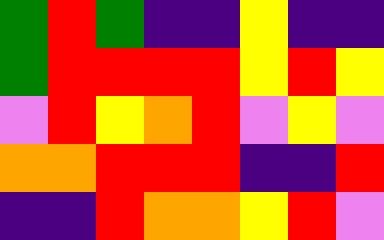[["green", "red", "green", "indigo", "indigo", "yellow", "indigo", "indigo"], ["green", "red", "red", "red", "red", "yellow", "red", "yellow"], ["violet", "red", "yellow", "orange", "red", "violet", "yellow", "violet"], ["orange", "orange", "red", "red", "red", "indigo", "indigo", "red"], ["indigo", "indigo", "red", "orange", "orange", "yellow", "red", "violet"]]